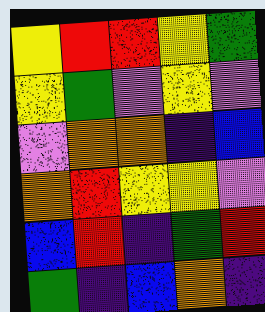[["yellow", "red", "red", "yellow", "green"], ["yellow", "green", "violet", "yellow", "violet"], ["violet", "orange", "orange", "indigo", "blue"], ["orange", "red", "yellow", "yellow", "violet"], ["blue", "red", "indigo", "green", "red"], ["green", "indigo", "blue", "orange", "indigo"]]